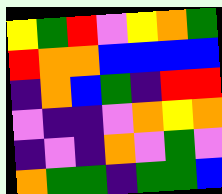[["yellow", "green", "red", "violet", "yellow", "orange", "green"], ["red", "orange", "orange", "blue", "blue", "blue", "blue"], ["indigo", "orange", "blue", "green", "indigo", "red", "red"], ["violet", "indigo", "indigo", "violet", "orange", "yellow", "orange"], ["indigo", "violet", "indigo", "orange", "violet", "green", "violet"], ["orange", "green", "green", "indigo", "green", "green", "blue"]]